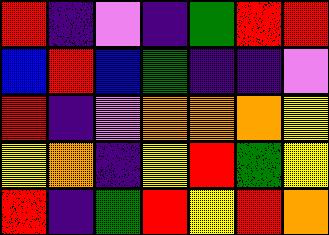[["red", "indigo", "violet", "indigo", "green", "red", "red"], ["blue", "red", "blue", "green", "indigo", "indigo", "violet"], ["red", "indigo", "violet", "orange", "orange", "orange", "yellow"], ["yellow", "orange", "indigo", "yellow", "red", "green", "yellow"], ["red", "indigo", "green", "red", "yellow", "red", "orange"]]